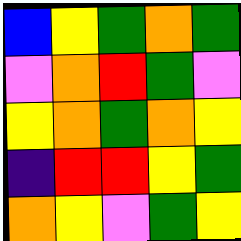[["blue", "yellow", "green", "orange", "green"], ["violet", "orange", "red", "green", "violet"], ["yellow", "orange", "green", "orange", "yellow"], ["indigo", "red", "red", "yellow", "green"], ["orange", "yellow", "violet", "green", "yellow"]]